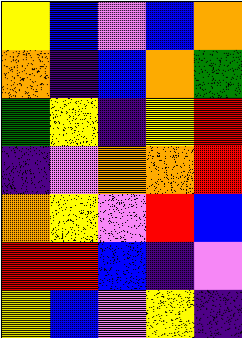[["yellow", "blue", "violet", "blue", "orange"], ["orange", "indigo", "blue", "orange", "green"], ["green", "yellow", "indigo", "yellow", "red"], ["indigo", "violet", "orange", "orange", "red"], ["orange", "yellow", "violet", "red", "blue"], ["red", "red", "blue", "indigo", "violet"], ["yellow", "blue", "violet", "yellow", "indigo"]]